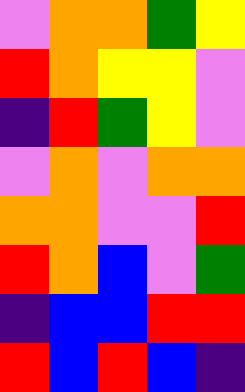[["violet", "orange", "orange", "green", "yellow"], ["red", "orange", "yellow", "yellow", "violet"], ["indigo", "red", "green", "yellow", "violet"], ["violet", "orange", "violet", "orange", "orange"], ["orange", "orange", "violet", "violet", "red"], ["red", "orange", "blue", "violet", "green"], ["indigo", "blue", "blue", "red", "red"], ["red", "blue", "red", "blue", "indigo"]]